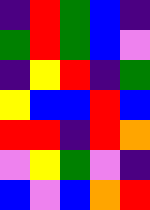[["indigo", "red", "green", "blue", "indigo"], ["green", "red", "green", "blue", "violet"], ["indigo", "yellow", "red", "indigo", "green"], ["yellow", "blue", "blue", "red", "blue"], ["red", "red", "indigo", "red", "orange"], ["violet", "yellow", "green", "violet", "indigo"], ["blue", "violet", "blue", "orange", "red"]]